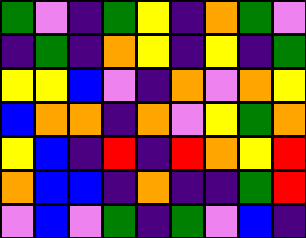[["green", "violet", "indigo", "green", "yellow", "indigo", "orange", "green", "violet"], ["indigo", "green", "indigo", "orange", "yellow", "indigo", "yellow", "indigo", "green"], ["yellow", "yellow", "blue", "violet", "indigo", "orange", "violet", "orange", "yellow"], ["blue", "orange", "orange", "indigo", "orange", "violet", "yellow", "green", "orange"], ["yellow", "blue", "indigo", "red", "indigo", "red", "orange", "yellow", "red"], ["orange", "blue", "blue", "indigo", "orange", "indigo", "indigo", "green", "red"], ["violet", "blue", "violet", "green", "indigo", "green", "violet", "blue", "indigo"]]